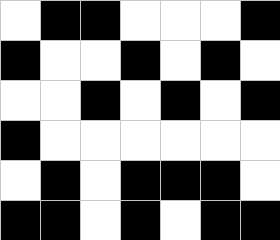[["white", "black", "black", "white", "white", "white", "black"], ["black", "white", "white", "black", "white", "black", "white"], ["white", "white", "black", "white", "black", "white", "black"], ["black", "white", "white", "white", "white", "white", "white"], ["white", "black", "white", "black", "black", "black", "white"], ["black", "black", "white", "black", "white", "black", "black"]]